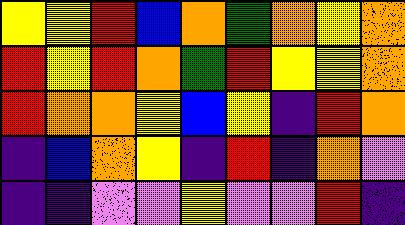[["yellow", "yellow", "red", "blue", "orange", "green", "orange", "yellow", "orange"], ["red", "yellow", "red", "orange", "green", "red", "yellow", "yellow", "orange"], ["red", "orange", "orange", "yellow", "blue", "yellow", "indigo", "red", "orange"], ["indigo", "blue", "orange", "yellow", "indigo", "red", "indigo", "orange", "violet"], ["indigo", "indigo", "violet", "violet", "yellow", "violet", "violet", "red", "indigo"]]